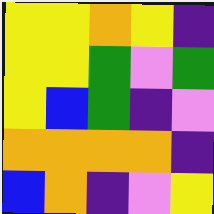[["yellow", "yellow", "orange", "yellow", "indigo"], ["yellow", "yellow", "green", "violet", "green"], ["yellow", "blue", "green", "indigo", "violet"], ["orange", "orange", "orange", "orange", "indigo"], ["blue", "orange", "indigo", "violet", "yellow"]]